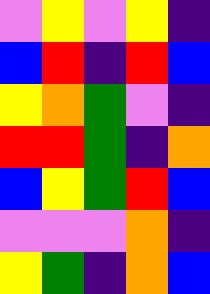[["violet", "yellow", "violet", "yellow", "indigo"], ["blue", "red", "indigo", "red", "blue"], ["yellow", "orange", "green", "violet", "indigo"], ["red", "red", "green", "indigo", "orange"], ["blue", "yellow", "green", "red", "blue"], ["violet", "violet", "violet", "orange", "indigo"], ["yellow", "green", "indigo", "orange", "blue"]]